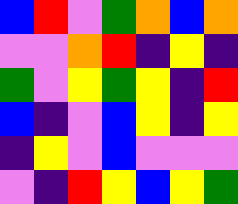[["blue", "red", "violet", "green", "orange", "blue", "orange"], ["violet", "violet", "orange", "red", "indigo", "yellow", "indigo"], ["green", "violet", "yellow", "green", "yellow", "indigo", "red"], ["blue", "indigo", "violet", "blue", "yellow", "indigo", "yellow"], ["indigo", "yellow", "violet", "blue", "violet", "violet", "violet"], ["violet", "indigo", "red", "yellow", "blue", "yellow", "green"]]